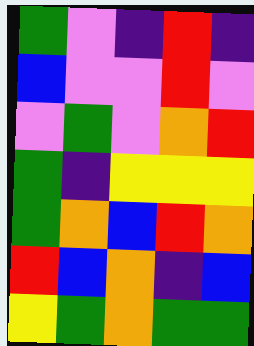[["green", "violet", "indigo", "red", "indigo"], ["blue", "violet", "violet", "red", "violet"], ["violet", "green", "violet", "orange", "red"], ["green", "indigo", "yellow", "yellow", "yellow"], ["green", "orange", "blue", "red", "orange"], ["red", "blue", "orange", "indigo", "blue"], ["yellow", "green", "orange", "green", "green"]]